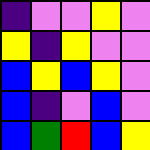[["indigo", "violet", "violet", "yellow", "violet"], ["yellow", "indigo", "yellow", "violet", "violet"], ["blue", "yellow", "blue", "yellow", "violet"], ["blue", "indigo", "violet", "blue", "violet"], ["blue", "green", "red", "blue", "yellow"]]